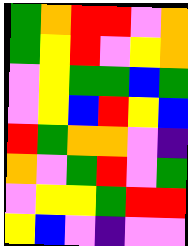[["green", "orange", "red", "red", "violet", "orange"], ["green", "yellow", "red", "violet", "yellow", "orange"], ["violet", "yellow", "green", "green", "blue", "green"], ["violet", "yellow", "blue", "red", "yellow", "blue"], ["red", "green", "orange", "orange", "violet", "indigo"], ["orange", "violet", "green", "red", "violet", "green"], ["violet", "yellow", "yellow", "green", "red", "red"], ["yellow", "blue", "violet", "indigo", "violet", "violet"]]